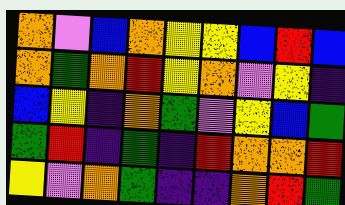[["orange", "violet", "blue", "orange", "yellow", "yellow", "blue", "red", "blue"], ["orange", "green", "orange", "red", "yellow", "orange", "violet", "yellow", "indigo"], ["blue", "yellow", "indigo", "orange", "green", "violet", "yellow", "blue", "green"], ["green", "red", "indigo", "green", "indigo", "red", "orange", "orange", "red"], ["yellow", "violet", "orange", "green", "indigo", "indigo", "orange", "red", "green"]]